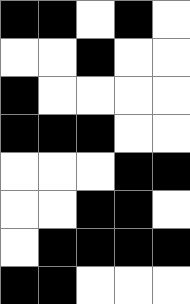[["black", "black", "white", "black", "white"], ["white", "white", "black", "white", "white"], ["black", "white", "white", "white", "white"], ["black", "black", "black", "white", "white"], ["white", "white", "white", "black", "black"], ["white", "white", "black", "black", "white"], ["white", "black", "black", "black", "black"], ["black", "black", "white", "white", "white"]]